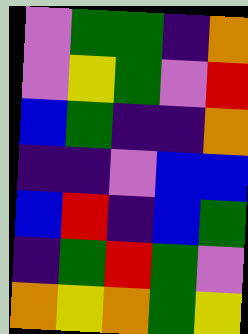[["violet", "green", "green", "indigo", "orange"], ["violet", "yellow", "green", "violet", "red"], ["blue", "green", "indigo", "indigo", "orange"], ["indigo", "indigo", "violet", "blue", "blue"], ["blue", "red", "indigo", "blue", "green"], ["indigo", "green", "red", "green", "violet"], ["orange", "yellow", "orange", "green", "yellow"]]